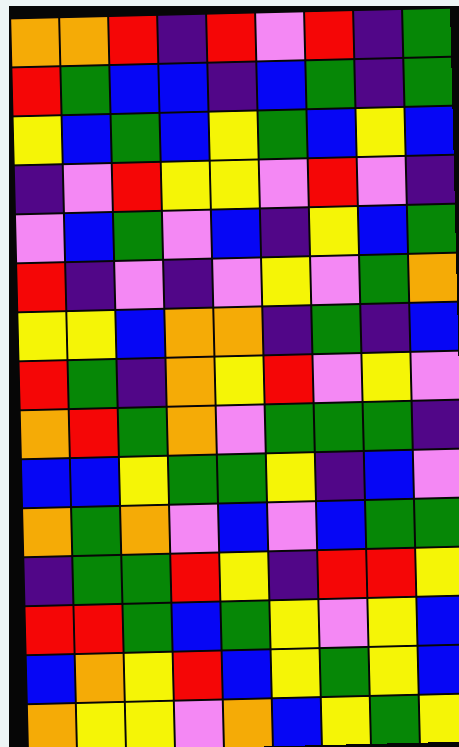[["orange", "orange", "red", "indigo", "red", "violet", "red", "indigo", "green"], ["red", "green", "blue", "blue", "indigo", "blue", "green", "indigo", "green"], ["yellow", "blue", "green", "blue", "yellow", "green", "blue", "yellow", "blue"], ["indigo", "violet", "red", "yellow", "yellow", "violet", "red", "violet", "indigo"], ["violet", "blue", "green", "violet", "blue", "indigo", "yellow", "blue", "green"], ["red", "indigo", "violet", "indigo", "violet", "yellow", "violet", "green", "orange"], ["yellow", "yellow", "blue", "orange", "orange", "indigo", "green", "indigo", "blue"], ["red", "green", "indigo", "orange", "yellow", "red", "violet", "yellow", "violet"], ["orange", "red", "green", "orange", "violet", "green", "green", "green", "indigo"], ["blue", "blue", "yellow", "green", "green", "yellow", "indigo", "blue", "violet"], ["orange", "green", "orange", "violet", "blue", "violet", "blue", "green", "green"], ["indigo", "green", "green", "red", "yellow", "indigo", "red", "red", "yellow"], ["red", "red", "green", "blue", "green", "yellow", "violet", "yellow", "blue"], ["blue", "orange", "yellow", "red", "blue", "yellow", "green", "yellow", "blue"], ["orange", "yellow", "yellow", "violet", "orange", "blue", "yellow", "green", "yellow"]]